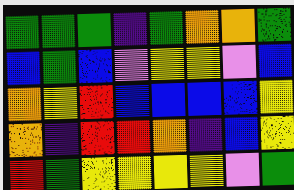[["green", "green", "green", "indigo", "green", "orange", "orange", "green"], ["blue", "green", "blue", "violet", "yellow", "yellow", "violet", "blue"], ["orange", "yellow", "red", "blue", "blue", "blue", "blue", "yellow"], ["orange", "indigo", "red", "red", "orange", "indigo", "blue", "yellow"], ["red", "green", "yellow", "yellow", "yellow", "yellow", "violet", "green"]]